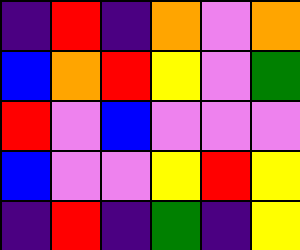[["indigo", "red", "indigo", "orange", "violet", "orange"], ["blue", "orange", "red", "yellow", "violet", "green"], ["red", "violet", "blue", "violet", "violet", "violet"], ["blue", "violet", "violet", "yellow", "red", "yellow"], ["indigo", "red", "indigo", "green", "indigo", "yellow"]]